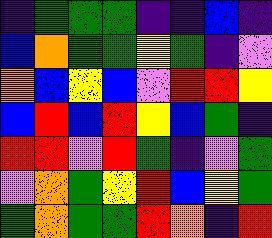[["indigo", "green", "green", "green", "indigo", "indigo", "blue", "indigo"], ["blue", "orange", "green", "green", "yellow", "green", "indigo", "violet"], ["orange", "blue", "yellow", "blue", "violet", "red", "red", "yellow"], ["blue", "red", "blue", "red", "yellow", "blue", "green", "indigo"], ["red", "red", "violet", "red", "green", "indigo", "violet", "green"], ["violet", "orange", "green", "yellow", "red", "blue", "yellow", "green"], ["green", "orange", "green", "green", "red", "orange", "indigo", "red"]]